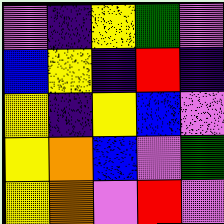[["violet", "indigo", "yellow", "green", "violet"], ["blue", "yellow", "indigo", "red", "indigo"], ["yellow", "indigo", "yellow", "blue", "violet"], ["yellow", "orange", "blue", "violet", "green"], ["yellow", "orange", "violet", "red", "violet"]]